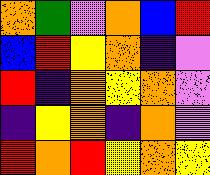[["orange", "green", "violet", "orange", "blue", "red"], ["blue", "red", "yellow", "orange", "indigo", "violet"], ["red", "indigo", "orange", "yellow", "orange", "violet"], ["indigo", "yellow", "orange", "indigo", "orange", "violet"], ["red", "orange", "red", "yellow", "orange", "yellow"]]